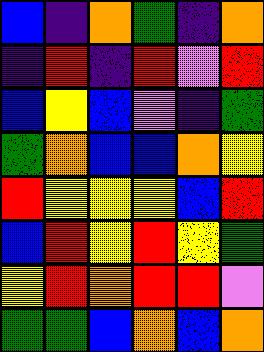[["blue", "indigo", "orange", "green", "indigo", "orange"], ["indigo", "red", "indigo", "red", "violet", "red"], ["blue", "yellow", "blue", "violet", "indigo", "green"], ["green", "orange", "blue", "blue", "orange", "yellow"], ["red", "yellow", "yellow", "yellow", "blue", "red"], ["blue", "red", "yellow", "red", "yellow", "green"], ["yellow", "red", "orange", "red", "red", "violet"], ["green", "green", "blue", "orange", "blue", "orange"]]